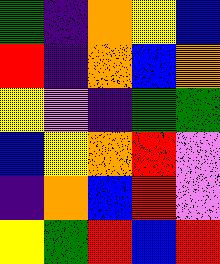[["green", "indigo", "orange", "yellow", "blue"], ["red", "indigo", "orange", "blue", "orange"], ["yellow", "violet", "indigo", "green", "green"], ["blue", "yellow", "orange", "red", "violet"], ["indigo", "orange", "blue", "red", "violet"], ["yellow", "green", "red", "blue", "red"]]